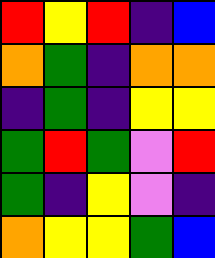[["red", "yellow", "red", "indigo", "blue"], ["orange", "green", "indigo", "orange", "orange"], ["indigo", "green", "indigo", "yellow", "yellow"], ["green", "red", "green", "violet", "red"], ["green", "indigo", "yellow", "violet", "indigo"], ["orange", "yellow", "yellow", "green", "blue"]]